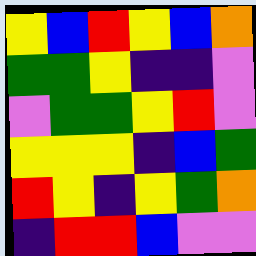[["yellow", "blue", "red", "yellow", "blue", "orange"], ["green", "green", "yellow", "indigo", "indigo", "violet"], ["violet", "green", "green", "yellow", "red", "violet"], ["yellow", "yellow", "yellow", "indigo", "blue", "green"], ["red", "yellow", "indigo", "yellow", "green", "orange"], ["indigo", "red", "red", "blue", "violet", "violet"]]